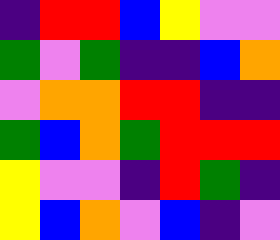[["indigo", "red", "red", "blue", "yellow", "violet", "violet"], ["green", "violet", "green", "indigo", "indigo", "blue", "orange"], ["violet", "orange", "orange", "red", "red", "indigo", "indigo"], ["green", "blue", "orange", "green", "red", "red", "red"], ["yellow", "violet", "violet", "indigo", "red", "green", "indigo"], ["yellow", "blue", "orange", "violet", "blue", "indigo", "violet"]]